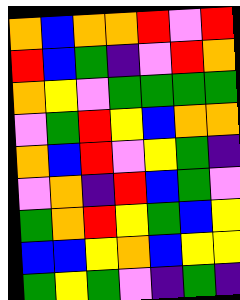[["orange", "blue", "orange", "orange", "red", "violet", "red"], ["red", "blue", "green", "indigo", "violet", "red", "orange"], ["orange", "yellow", "violet", "green", "green", "green", "green"], ["violet", "green", "red", "yellow", "blue", "orange", "orange"], ["orange", "blue", "red", "violet", "yellow", "green", "indigo"], ["violet", "orange", "indigo", "red", "blue", "green", "violet"], ["green", "orange", "red", "yellow", "green", "blue", "yellow"], ["blue", "blue", "yellow", "orange", "blue", "yellow", "yellow"], ["green", "yellow", "green", "violet", "indigo", "green", "indigo"]]